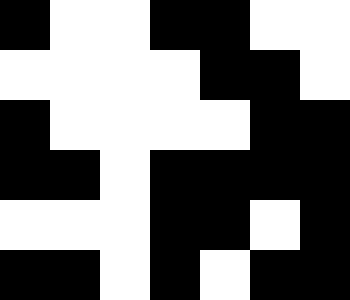[["black", "white", "white", "black", "black", "white", "white"], ["white", "white", "white", "white", "black", "black", "white"], ["black", "white", "white", "white", "white", "black", "black"], ["black", "black", "white", "black", "black", "black", "black"], ["white", "white", "white", "black", "black", "white", "black"], ["black", "black", "white", "black", "white", "black", "black"]]